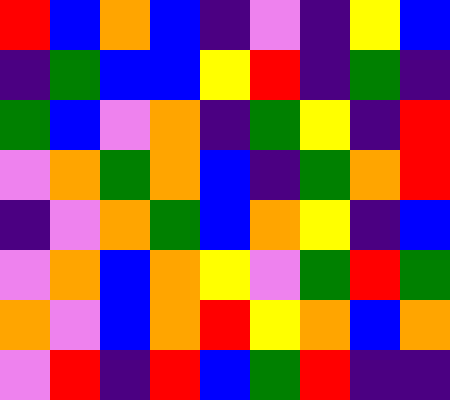[["red", "blue", "orange", "blue", "indigo", "violet", "indigo", "yellow", "blue"], ["indigo", "green", "blue", "blue", "yellow", "red", "indigo", "green", "indigo"], ["green", "blue", "violet", "orange", "indigo", "green", "yellow", "indigo", "red"], ["violet", "orange", "green", "orange", "blue", "indigo", "green", "orange", "red"], ["indigo", "violet", "orange", "green", "blue", "orange", "yellow", "indigo", "blue"], ["violet", "orange", "blue", "orange", "yellow", "violet", "green", "red", "green"], ["orange", "violet", "blue", "orange", "red", "yellow", "orange", "blue", "orange"], ["violet", "red", "indigo", "red", "blue", "green", "red", "indigo", "indigo"]]